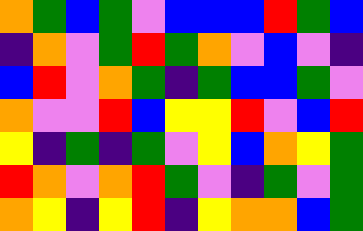[["orange", "green", "blue", "green", "violet", "blue", "blue", "blue", "red", "green", "blue"], ["indigo", "orange", "violet", "green", "red", "green", "orange", "violet", "blue", "violet", "indigo"], ["blue", "red", "violet", "orange", "green", "indigo", "green", "blue", "blue", "green", "violet"], ["orange", "violet", "violet", "red", "blue", "yellow", "yellow", "red", "violet", "blue", "red"], ["yellow", "indigo", "green", "indigo", "green", "violet", "yellow", "blue", "orange", "yellow", "green"], ["red", "orange", "violet", "orange", "red", "green", "violet", "indigo", "green", "violet", "green"], ["orange", "yellow", "indigo", "yellow", "red", "indigo", "yellow", "orange", "orange", "blue", "green"]]